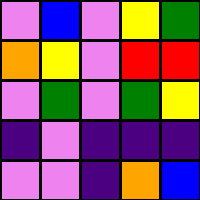[["violet", "blue", "violet", "yellow", "green"], ["orange", "yellow", "violet", "red", "red"], ["violet", "green", "violet", "green", "yellow"], ["indigo", "violet", "indigo", "indigo", "indigo"], ["violet", "violet", "indigo", "orange", "blue"]]